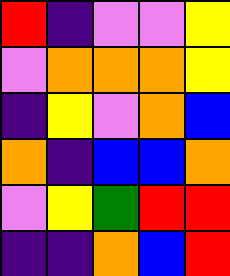[["red", "indigo", "violet", "violet", "yellow"], ["violet", "orange", "orange", "orange", "yellow"], ["indigo", "yellow", "violet", "orange", "blue"], ["orange", "indigo", "blue", "blue", "orange"], ["violet", "yellow", "green", "red", "red"], ["indigo", "indigo", "orange", "blue", "red"]]